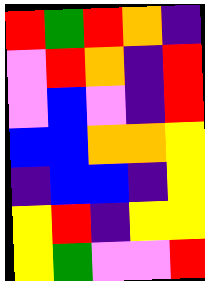[["red", "green", "red", "orange", "indigo"], ["violet", "red", "orange", "indigo", "red"], ["violet", "blue", "violet", "indigo", "red"], ["blue", "blue", "orange", "orange", "yellow"], ["indigo", "blue", "blue", "indigo", "yellow"], ["yellow", "red", "indigo", "yellow", "yellow"], ["yellow", "green", "violet", "violet", "red"]]